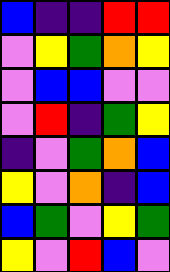[["blue", "indigo", "indigo", "red", "red"], ["violet", "yellow", "green", "orange", "yellow"], ["violet", "blue", "blue", "violet", "violet"], ["violet", "red", "indigo", "green", "yellow"], ["indigo", "violet", "green", "orange", "blue"], ["yellow", "violet", "orange", "indigo", "blue"], ["blue", "green", "violet", "yellow", "green"], ["yellow", "violet", "red", "blue", "violet"]]